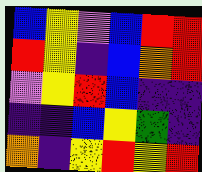[["blue", "yellow", "violet", "blue", "red", "red"], ["red", "yellow", "indigo", "blue", "orange", "red"], ["violet", "yellow", "red", "blue", "indigo", "indigo"], ["indigo", "indigo", "blue", "yellow", "green", "indigo"], ["orange", "indigo", "yellow", "red", "yellow", "red"]]